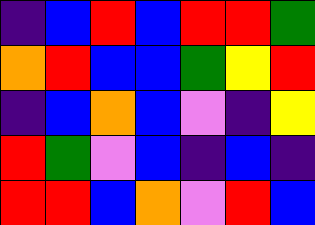[["indigo", "blue", "red", "blue", "red", "red", "green"], ["orange", "red", "blue", "blue", "green", "yellow", "red"], ["indigo", "blue", "orange", "blue", "violet", "indigo", "yellow"], ["red", "green", "violet", "blue", "indigo", "blue", "indigo"], ["red", "red", "blue", "orange", "violet", "red", "blue"]]